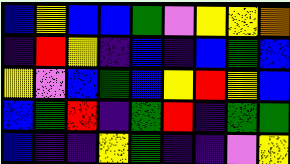[["blue", "yellow", "blue", "blue", "green", "violet", "yellow", "yellow", "orange"], ["indigo", "red", "yellow", "indigo", "blue", "indigo", "blue", "green", "blue"], ["yellow", "violet", "blue", "green", "blue", "yellow", "red", "yellow", "blue"], ["blue", "green", "red", "indigo", "green", "red", "indigo", "green", "green"], ["blue", "indigo", "indigo", "yellow", "green", "indigo", "indigo", "violet", "yellow"]]